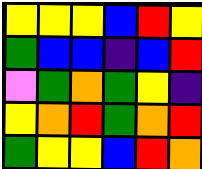[["yellow", "yellow", "yellow", "blue", "red", "yellow"], ["green", "blue", "blue", "indigo", "blue", "red"], ["violet", "green", "orange", "green", "yellow", "indigo"], ["yellow", "orange", "red", "green", "orange", "red"], ["green", "yellow", "yellow", "blue", "red", "orange"]]